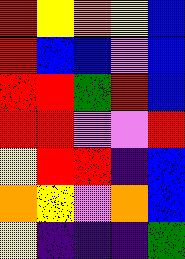[["red", "yellow", "orange", "yellow", "blue"], ["red", "blue", "blue", "violet", "blue"], ["red", "red", "green", "red", "blue"], ["red", "red", "violet", "violet", "red"], ["yellow", "red", "red", "indigo", "blue"], ["orange", "yellow", "violet", "orange", "blue"], ["yellow", "indigo", "indigo", "indigo", "green"]]